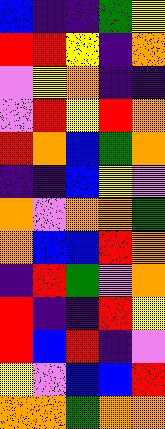[["blue", "indigo", "indigo", "green", "yellow"], ["red", "red", "yellow", "indigo", "orange"], ["violet", "yellow", "orange", "indigo", "indigo"], ["violet", "red", "yellow", "red", "orange"], ["red", "orange", "blue", "green", "orange"], ["indigo", "indigo", "blue", "yellow", "violet"], ["orange", "violet", "orange", "orange", "green"], ["orange", "blue", "blue", "red", "orange"], ["indigo", "red", "green", "violet", "orange"], ["red", "indigo", "indigo", "red", "yellow"], ["red", "blue", "red", "indigo", "violet"], ["yellow", "violet", "blue", "blue", "red"], ["orange", "orange", "green", "orange", "orange"]]